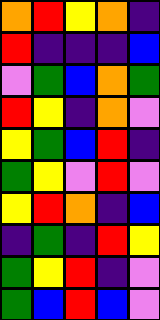[["orange", "red", "yellow", "orange", "indigo"], ["red", "indigo", "indigo", "indigo", "blue"], ["violet", "green", "blue", "orange", "green"], ["red", "yellow", "indigo", "orange", "violet"], ["yellow", "green", "blue", "red", "indigo"], ["green", "yellow", "violet", "red", "violet"], ["yellow", "red", "orange", "indigo", "blue"], ["indigo", "green", "indigo", "red", "yellow"], ["green", "yellow", "red", "indigo", "violet"], ["green", "blue", "red", "blue", "violet"]]